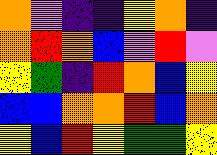[["orange", "violet", "indigo", "indigo", "yellow", "orange", "indigo"], ["orange", "red", "orange", "blue", "violet", "red", "violet"], ["yellow", "green", "indigo", "red", "orange", "blue", "yellow"], ["blue", "blue", "orange", "orange", "red", "blue", "orange"], ["yellow", "blue", "red", "yellow", "green", "green", "yellow"]]